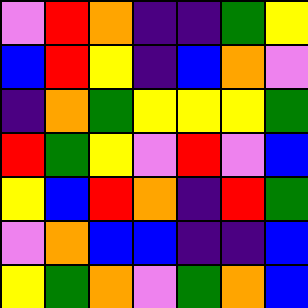[["violet", "red", "orange", "indigo", "indigo", "green", "yellow"], ["blue", "red", "yellow", "indigo", "blue", "orange", "violet"], ["indigo", "orange", "green", "yellow", "yellow", "yellow", "green"], ["red", "green", "yellow", "violet", "red", "violet", "blue"], ["yellow", "blue", "red", "orange", "indigo", "red", "green"], ["violet", "orange", "blue", "blue", "indigo", "indigo", "blue"], ["yellow", "green", "orange", "violet", "green", "orange", "blue"]]